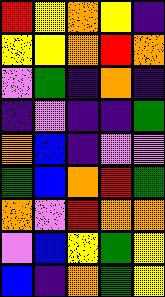[["red", "yellow", "orange", "yellow", "indigo"], ["yellow", "yellow", "orange", "red", "orange"], ["violet", "green", "indigo", "orange", "indigo"], ["indigo", "violet", "indigo", "indigo", "green"], ["orange", "blue", "indigo", "violet", "violet"], ["green", "blue", "orange", "red", "green"], ["orange", "violet", "red", "orange", "orange"], ["violet", "blue", "yellow", "green", "yellow"], ["blue", "indigo", "orange", "green", "yellow"]]